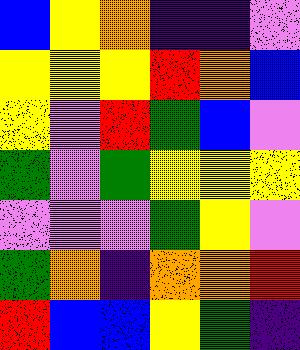[["blue", "yellow", "orange", "indigo", "indigo", "violet"], ["yellow", "yellow", "yellow", "red", "orange", "blue"], ["yellow", "violet", "red", "green", "blue", "violet"], ["green", "violet", "green", "yellow", "yellow", "yellow"], ["violet", "violet", "violet", "green", "yellow", "violet"], ["green", "orange", "indigo", "orange", "orange", "red"], ["red", "blue", "blue", "yellow", "green", "indigo"]]